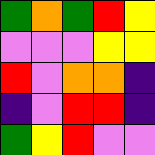[["green", "orange", "green", "red", "yellow"], ["violet", "violet", "violet", "yellow", "yellow"], ["red", "violet", "orange", "orange", "indigo"], ["indigo", "violet", "red", "red", "indigo"], ["green", "yellow", "red", "violet", "violet"]]